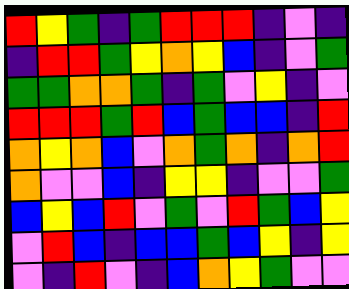[["red", "yellow", "green", "indigo", "green", "red", "red", "red", "indigo", "violet", "indigo"], ["indigo", "red", "red", "green", "yellow", "orange", "yellow", "blue", "indigo", "violet", "green"], ["green", "green", "orange", "orange", "green", "indigo", "green", "violet", "yellow", "indigo", "violet"], ["red", "red", "red", "green", "red", "blue", "green", "blue", "blue", "indigo", "red"], ["orange", "yellow", "orange", "blue", "violet", "orange", "green", "orange", "indigo", "orange", "red"], ["orange", "violet", "violet", "blue", "indigo", "yellow", "yellow", "indigo", "violet", "violet", "green"], ["blue", "yellow", "blue", "red", "violet", "green", "violet", "red", "green", "blue", "yellow"], ["violet", "red", "blue", "indigo", "blue", "blue", "green", "blue", "yellow", "indigo", "yellow"], ["violet", "indigo", "red", "violet", "indigo", "blue", "orange", "yellow", "green", "violet", "violet"]]